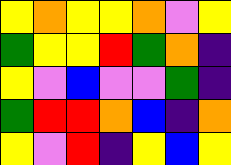[["yellow", "orange", "yellow", "yellow", "orange", "violet", "yellow"], ["green", "yellow", "yellow", "red", "green", "orange", "indigo"], ["yellow", "violet", "blue", "violet", "violet", "green", "indigo"], ["green", "red", "red", "orange", "blue", "indigo", "orange"], ["yellow", "violet", "red", "indigo", "yellow", "blue", "yellow"]]